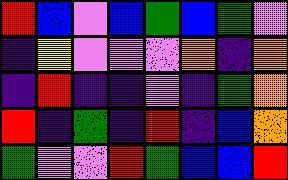[["red", "blue", "violet", "blue", "green", "blue", "green", "violet"], ["indigo", "yellow", "violet", "violet", "violet", "orange", "indigo", "orange"], ["indigo", "red", "indigo", "indigo", "violet", "indigo", "green", "orange"], ["red", "indigo", "green", "indigo", "red", "indigo", "blue", "orange"], ["green", "violet", "violet", "red", "green", "blue", "blue", "red"]]